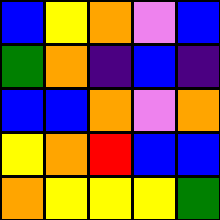[["blue", "yellow", "orange", "violet", "blue"], ["green", "orange", "indigo", "blue", "indigo"], ["blue", "blue", "orange", "violet", "orange"], ["yellow", "orange", "red", "blue", "blue"], ["orange", "yellow", "yellow", "yellow", "green"]]